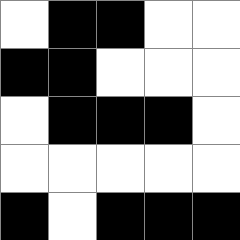[["white", "black", "black", "white", "white"], ["black", "black", "white", "white", "white"], ["white", "black", "black", "black", "white"], ["white", "white", "white", "white", "white"], ["black", "white", "black", "black", "black"]]